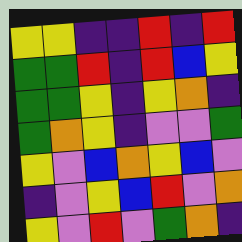[["yellow", "yellow", "indigo", "indigo", "red", "indigo", "red"], ["green", "green", "red", "indigo", "red", "blue", "yellow"], ["green", "green", "yellow", "indigo", "yellow", "orange", "indigo"], ["green", "orange", "yellow", "indigo", "violet", "violet", "green"], ["yellow", "violet", "blue", "orange", "yellow", "blue", "violet"], ["indigo", "violet", "yellow", "blue", "red", "violet", "orange"], ["yellow", "violet", "red", "violet", "green", "orange", "indigo"]]